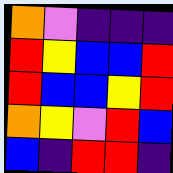[["orange", "violet", "indigo", "indigo", "indigo"], ["red", "yellow", "blue", "blue", "red"], ["red", "blue", "blue", "yellow", "red"], ["orange", "yellow", "violet", "red", "blue"], ["blue", "indigo", "red", "red", "indigo"]]